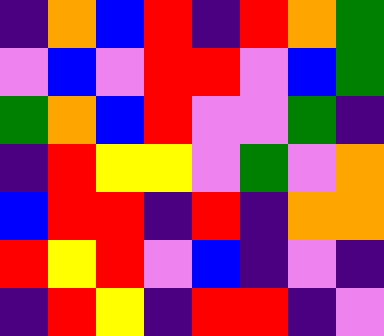[["indigo", "orange", "blue", "red", "indigo", "red", "orange", "green"], ["violet", "blue", "violet", "red", "red", "violet", "blue", "green"], ["green", "orange", "blue", "red", "violet", "violet", "green", "indigo"], ["indigo", "red", "yellow", "yellow", "violet", "green", "violet", "orange"], ["blue", "red", "red", "indigo", "red", "indigo", "orange", "orange"], ["red", "yellow", "red", "violet", "blue", "indigo", "violet", "indigo"], ["indigo", "red", "yellow", "indigo", "red", "red", "indigo", "violet"]]